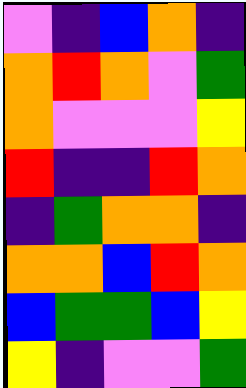[["violet", "indigo", "blue", "orange", "indigo"], ["orange", "red", "orange", "violet", "green"], ["orange", "violet", "violet", "violet", "yellow"], ["red", "indigo", "indigo", "red", "orange"], ["indigo", "green", "orange", "orange", "indigo"], ["orange", "orange", "blue", "red", "orange"], ["blue", "green", "green", "blue", "yellow"], ["yellow", "indigo", "violet", "violet", "green"]]